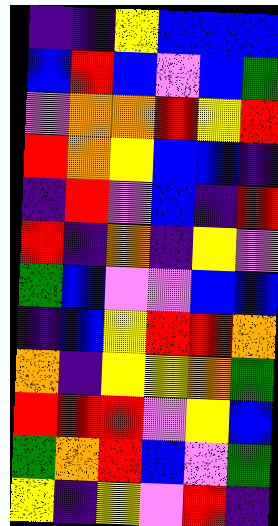[["indigo", "indigo", "yellow", "blue", "blue", "blue"], ["blue", "red", "blue", "violet", "blue", "green"], ["violet", "orange", "orange", "red", "yellow", "red"], ["red", "orange", "yellow", "blue", "blue", "indigo"], ["indigo", "red", "violet", "blue", "indigo", "red"], ["red", "indigo", "orange", "indigo", "yellow", "violet"], ["green", "blue", "violet", "violet", "blue", "blue"], ["indigo", "blue", "yellow", "red", "red", "orange"], ["orange", "indigo", "yellow", "yellow", "orange", "green"], ["red", "red", "red", "violet", "yellow", "blue"], ["green", "orange", "red", "blue", "violet", "green"], ["yellow", "indigo", "yellow", "violet", "red", "indigo"]]